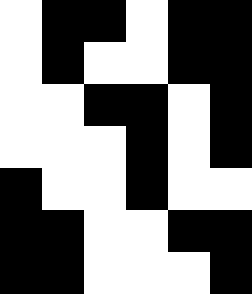[["white", "black", "black", "white", "black", "black"], ["white", "black", "white", "white", "black", "black"], ["white", "white", "black", "black", "white", "black"], ["white", "white", "white", "black", "white", "black"], ["black", "white", "white", "black", "white", "white"], ["black", "black", "white", "white", "black", "black"], ["black", "black", "white", "white", "white", "black"]]